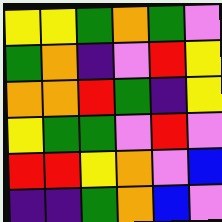[["yellow", "yellow", "green", "orange", "green", "violet"], ["green", "orange", "indigo", "violet", "red", "yellow"], ["orange", "orange", "red", "green", "indigo", "yellow"], ["yellow", "green", "green", "violet", "red", "violet"], ["red", "red", "yellow", "orange", "violet", "blue"], ["indigo", "indigo", "green", "orange", "blue", "violet"]]